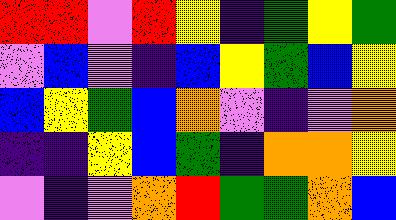[["red", "red", "violet", "red", "yellow", "indigo", "green", "yellow", "green"], ["violet", "blue", "violet", "indigo", "blue", "yellow", "green", "blue", "yellow"], ["blue", "yellow", "green", "blue", "orange", "violet", "indigo", "violet", "orange"], ["indigo", "indigo", "yellow", "blue", "green", "indigo", "orange", "orange", "yellow"], ["violet", "indigo", "violet", "orange", "red", "green", "green", "orange", "blue"]]